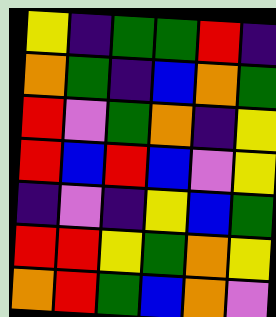[["yellow", "indigo", "green", "green", "red", "indigo"], ["orange", "green", "indigo", "blue", "orange", "green"], ["red", "violet", "green", "orange", "indigo", "yellow"], ["red", "blue", "red", "blue", "violet", "yellow"], ["indigo", "violet", "indigo", "yellow", "blue", "green"], ["red", "red", "yellow", "green", "orange", "yellow"], ["orange", "red", "green", "blue", "orange", "violet"]]